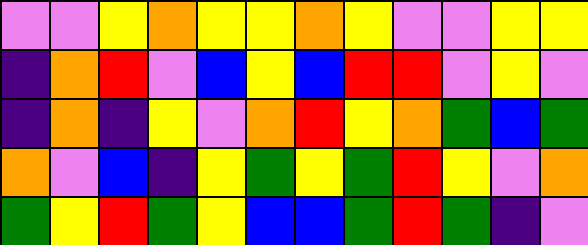[["violet", "violet", "yellow", "orange", "yellow", "yellow", "orange", "yellow", "violet", "violet", "yellow", "yellow"], ["indigo", "orange", "red", "violet", "blue", "yellow", "blue", "red", "red", "violet", "yellow", "violet"], ["indigo", "orange", "indigo", "yellow", "violet", "orange", "red", "yellow", "orange", "green", "blue", "green"], ["orange", "violet", "blue", "indigo", "yellow", "green", "yellow", "green", "red", "yellow", "violet", "orange"], ["green", "yellow", "red", "green", "yellow", "blue", "blue", "green", "red", "green", "indigo", "violet"]]